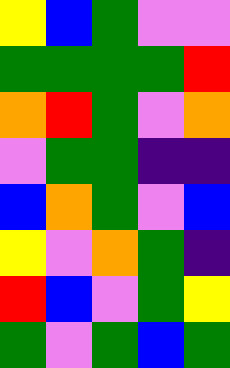[["yellow", "blue", "green", "violet", "violet"], ["green", "green", "green", "green", "red"], ["orange", "red", "green", "violet", "orange"], ["violet", "green", "green", "indigo", "indigo"], ["blue", "orange", "green", "violet", "blue"], ["yellow", "violet", "orange", "green", "indigo"], ["red", "blue", "violet", "green", "yellow"], ["green", "violet", "green", "blue", "green"]]